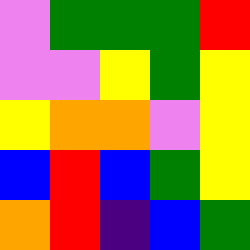[["violet", "green", "green", "green", "red"], ["violet", "violet", "yellow", "green", "yellow"], ["yellow", "orange", "orange", "violet", "yellow"], ["blue", "red", "blue", "green", "yellow"], ["orange", "red", "indigo", "blue", "green"]]